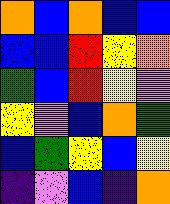[["orange", "blue", "orange", "blue", "blue"], ["blue", "blue", "red", "yellow", "orange"], ["green", "blue", "red", "yellow", "violet"], ["yellow", "violet", "blue", "orange", "green"], ["blue", "green", "yellow", "blue", "yellow"], ["indigo", "violet", "blue", "indigo", "orange"]]